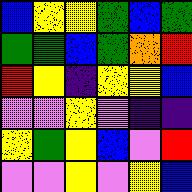[["blue", "yellow", "yellow", "green", "blue", "green"], ["green", "green", "blue", "green", "orange", "red"], ["red", "yellow", "indigo", "yellow", "yellow", "blue"], ["violet", "violet", "yellow", "violet", "indigo", "indigo"], ["yellow", "green", "yellow", "blue", "violet", "red"], ["violet", "violet", "yellow", "violet", "yellow", "blue"]]